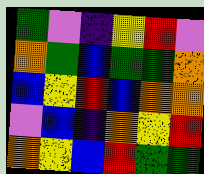[["green", "violet", "indigo", "yellow", "red", "violet"], ["orange", "green", "blue", "green", "green", "orange"], ["blue", "yellow", "red", "blue", "orange", "orange"], ["violet", "blue", "indigo", "orange", "yellow", "red"], ["orange", "yellow", "blue", "red", "green", "green"]]